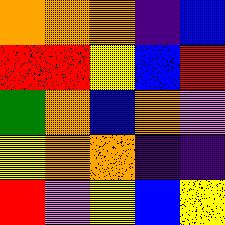[["orange", "orange", "orange", "indigo", "blue"], ["red", "red", "yellow", "blue", "red"], ["green", "orange", "blue", "orange", "violet"], ["yellow", "orange", "orange", "indigo", "indigo"], ["red", "violet", "yellow", "blue", "yellow"]]